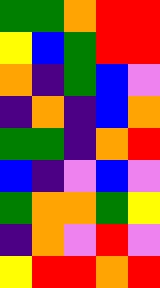[["green", "green", "orange", "red", "red"], ["yellow", "blue", "green", "red", "red"], ["orange", "indigo", "green", "blue", "violet"], ["indigo", "orange", "indigo", "blue", "orange"], ["green", "green", "indigo", "orange", "red"], ["blue", "indigo", "violet", "blue", "violet"], ["green", "orange", "orange", "green", "yellow"], ["indigo", "orange", "violet", "red", "violet"], ["yellow", "red", "red", "orange", "red"]]